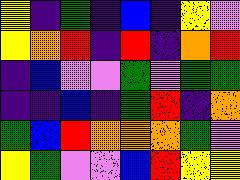[["yellow", "indigo", "green", "indigo", "blue", "indigo", "yellow", "violet"], ["yellow", "orange", "red", "indigo", "red", "indigo", "orange", "red"], ["indigo", "blue", "violet", "violet", "green", "violet", "green", "green"], ["indigo", "indigo", "blue", "indigo", "green", "red", "indigo", "orange"], ["green", "blue", "red", "orange", "orange", "orange", "green", "violet"], ["yellow", "green", "violet", "violet", "blue", "red", "yellow", "yellow"]]